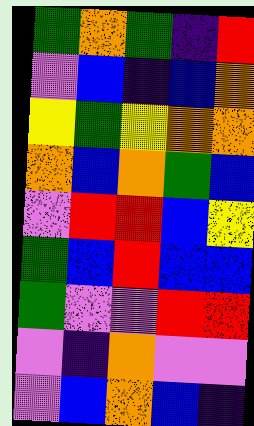[["green", "orange", "green", "indigo", "red"], ["violet", "blue", "indigo", "blue", "orange"], ["yellow", "green", "yellow", "orange", "orange"], ["orange", "blue", "orange", "green", "blue"], ["violet", "red", "red", "blue", "yellow"], ["green", "blue", "red", "blue", "blue"], ["green", "violet", "violet", "red", "red"], ["violet", "indigo", "orange", "violet", "violet"], ["violet", "blue", "orange", "blue", "indigo"]]